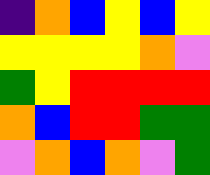[["indigo", "orange", "blue", "yellow", "blue", "yellow"], ["yellow", "yellow", "yellow", "yellow", "orange", "violet"], ["green", "yellow", "red", "red", "red", "red"], ["orange", "blue", "red", "red", "green", "green"], ["violet", "orange", "blue", "orange", "violet", "green"]]